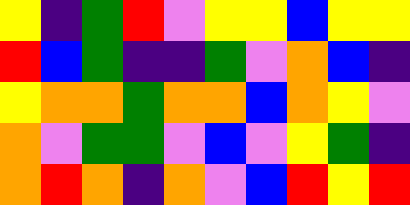[["yellow", "indigo", "green", "red", "violet", "yellow", "yellow", "blue", "yellow", "yellow"], ["red", "blue", "green", "indigo", "indigo", "green", "violet", "orange", "blue", "indigo"], ["yellow", "orange", "orange", "green", "orange", "orange", "blue", "orange", "yellow", "violet"], ["orange", "violet", "green", "green", "violet", "blue", "violet", "yellow", "green", "indigo"], ["orange", "red", "orange", "indigo", "orange", "violet", "blue", "red", "yellow", "red"]]